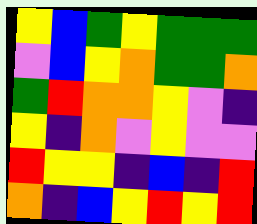[["yellow", "blue", "green", "yellow", "green", "green", "green"], ["violet", "blue", "yellow", "orange", "green", "green", "orange"], ["green", "red", "orange", "orange", "yellow", "violet", "indigo"], ["yellow", "indigo", "orange", "violet", "yellow", "violet", "violet"], ["red", "yellow", "yellow", "indigo", "blue", "indigo", "red"], ["orange", "indigo", "blue", "yellow", "red", "yellow", "red"]]